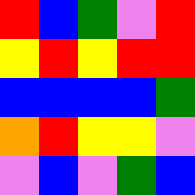[["red", "blue", "green", "violet", "red"], ["yellow", "red", "yellow", "red", "red"], ["blue", "blue", "blue", "blue", "green"], ["orange", "red", "yellow", "yellow", "violet"], ["violet", "blue", "violet", "green", "blue"]]